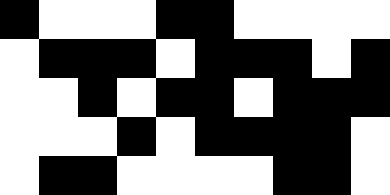[["black", "white", "white", "white", "black", "black", "white", "white", "white", "white"], ["white", "black", "black", "black", "white", "black", "black", "black", "white", "black"], ["white", "white", "black", "white", "black", "black", "white", "black", "black", "black"], ["white", "white", "white", "black", "white", "black", "black", "black", "black", "white"], ["white", "black", "black", "white", "white", "white", "white", "black", "black", "white"]]